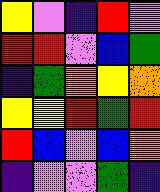[["yellow", "violet", "indigo", "red", "violet"], ["red", "red", "violet", "blue", "green"], ["indigo", "green", "orange", "yellow", "orange"], ["yellow", "yellow", "red", "green", "red"], ["red", "blue", "violet", "blue", "orange"], ["indigo", "violet", "violet", "green", "indigo"]]